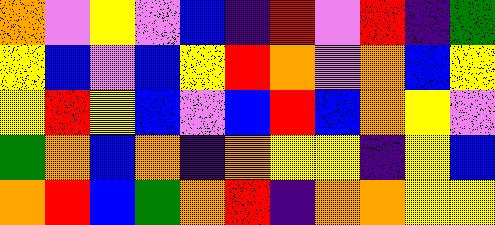[["orange", "violet", "yellow", "violet", "blue", "indigo", "red", "violet", "red", "indigo", "green"], ["yellow", "blue", "violet", "blue", "yellow", "red", "orange", "violet", "orange", "blue", "yellow"], ["yellow", "red", "yellow", "blue", "violet", "blue", "red", "blue", "orange", "yellow", "violet"], ["green", "orange", "blue", "orange", "indigo", "orange", "yellow", "yellow", "indigo", "yellow", "blue"], ["orange", "red", "blue", "green", "orange", "red", "indigo", "orange", "orange", "yellow", "yellow"]]